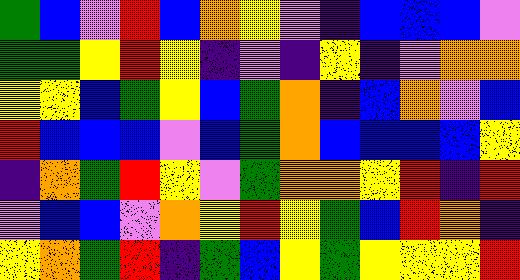[["green", "blue", "violet", "red", "blue", "orange", "yellow", "violet", "indigo", "blue", "blue", "blue", "violet"], ["green", "green", "yellow", "red", "yellow", "indigo", "violet", "indigo", "yellow", "indigo", "violet", "orange", "orange"], ["yellow", "yellow", "blue", "green", "yellow", "blue", "green", "orange", "indigo", "blue", "orange", "violet", "blue"], ["red", "blue", "blue", "blue", "violet", "blue", "green", "orange", "blue", "blue", "blue", "blue", "yellow"], ["indigo", "orange", "green", "red", "yellow", "violet", "green", "orange", "orange", "yellow", "red", "indigo", "red"], ["violet", "blue", "blue", "violet", "orange", "yellow", "red", "yellow", "green", "blue", "red", "orange", "indigo"], ["yellow", "orange", "green", "red", "indigo", "green", "blue", "yellow", "green", "yellow", "yellow", "yellow", "red"]]